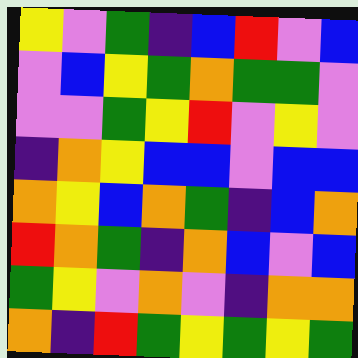[["yellow", "violet", "green", "indigo", "blue", "red", "violet", "blue"], ["violet", "blue", "yellow", "green", "orange", "green", "green", "violet"], ["violet", "violet", "green", "yellow", "red", "violet", "yellow", "violet"], ["indigo", "orange", "yellow", "blue", "blue", "violet", "blue", "blue"], ["orange", "yellow", "blue", "orange", "green", "indigo", "blue", "orange"], ["red", "orange", "green", "indigo", "orange", "blue", "violet", "blue"], ["green", "yellow", "violet", "orange", "violet", "indigo", "orange", "orange"], ["orange", "indigo", "red", "green", "yellow", "green", "yellow", "green"]]